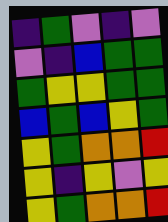[["indigo", "green", "violet", "indigo", "violet"], ["violet", "indigo", "blue", "green", "green"], ["green", "yellow", "yellow", "green", "green"], ["blue", "green", "blue", "yellow", "green"], ["yellow", "green", "orange", "orange", "red"], ["yellow", "indigo", "yellow", "violet", "yellow"], ["yellow", "green", "orange", "orange", "red"]]